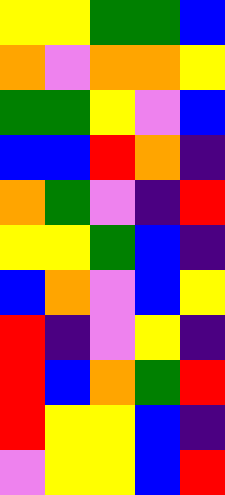[["yellow", "yellow", "green", "green", "blue"], ["orange", "violet", "orange", "orange", "yellow"], ["green", "green", "yellow", "violet", "blue"], ["blue", "blue", "red", "orange", "indigo"], ["orange", "green", "violet", "indigo", "red"], ["yellow", "yellow", "green", "blue", "indigo"], ["blue", "orange", "violet", "blue", "yellow"], ["red", "indigo", "violet", "yellow", "indigo"], ["red", "blue", "orange", "green", "red"], ["red", "yellow", "yellow", "blue", "indigo"], ["violet", "yellow", "yellow", "blue", "red"]]